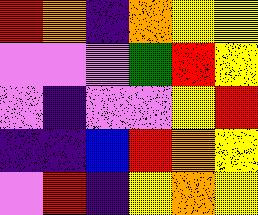[["red", "orange", "indigo", "orange", "yellow", "yellow"], ["violet", "violet", "violet", "green", "red", "yellow"], ["violet", "indigo", "violet", "violet", "yellow", "red"], ["indigo", "indigo", "blue", "red", "orange", "yellow"], ["violet", "red", "indigo", "yellow", "orange", "yellow"]]